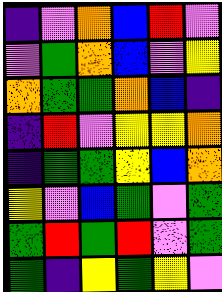[["indigo", "violet", "orange", "blue", "red", "violet"], ["violet", "green", "orange", "blue", "violet", "yellow"], ["orange", "green", "green", "orange", "blue", "indigo"], ["indigo", "red", "violet", "yellow", "yellow", "orange"], ["indigo", "green", "green", "yellow", "blue", "orange"], ["yellow", "violet", "blue", "green", "violet", "green"], ["green", "red", "green", "red", "violet", "green"], ["green", "indigo", "yellow", "green", "yellow", "violet"]]